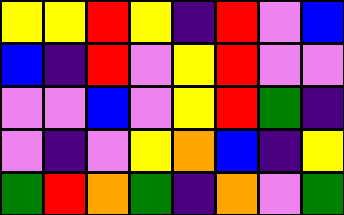[["yellow", "yellow", "red", "yellow", "indigo", "red", "violet", "blue"], ["blue", "indigo", "red", "violet", "yellow", "red", "violet", "violet"], ["violet", "violet", "blue", "violet", "yellow", "red", "green", "indigo"], ["violet", "indigo", "violet", "yellow", "orange", "blue", "indigo", "yellow"], ["green", "red", "orange", "green", "indigo", "orange", "violet", "green"]]